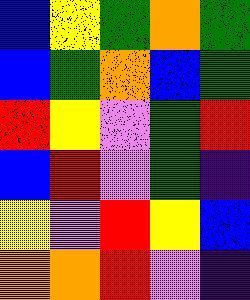[["blue", "yellow", "green", "orange", "green"], ["blue", "green", "orange", "blue", "green"], ["red", "yellow", "violet", "green", "red"], ["blue", "red", "violet", "green", "indigo"], ["yellow", "violet", "red", "yellow", "blue"], ["orange", "orange", "red", "violet", "indigo"]]